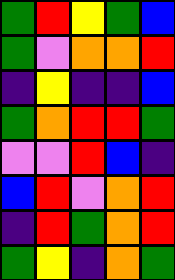[["green", "red", "yellow", "green", "blue"], ["green", "violet", "orange", "orange", "red"], ["indigo", "yellow", "indigo", "indigo", "blue"], ["green", "orange", "red", "red", "green"], ["violet", "violet", "red", "blue", "indigo"], ["blue", "red", "violet", "orange", "red"], ["indigo", "red", "green", "orange", "red"], ["green", "yellow", "indigo", "orange", "green"]]